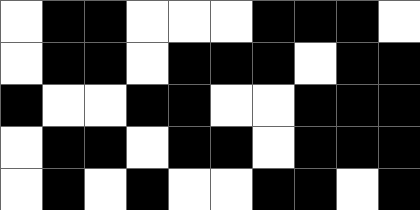[["white", "black", "black", "white", "white", "white", "black", "black", "black", "white"], ["white", "black", "black", "white", "black", "black", "black", "white", "black", "black"], ["black", "white", "white", "black", "black", "white", "white", "black", "black", "black"], ["white", "black", "black", "white", "black", "black", "white", "black", "black", "black"], ["white", "black", "white", "black", "white", "white", "black", "black", "white", "black"]]